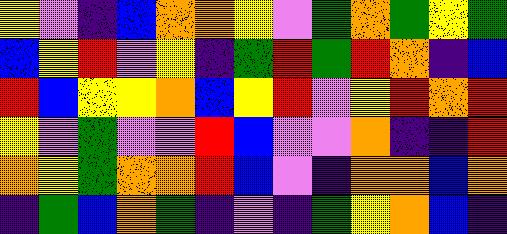[["yellow", "violet", "indigo", "blue", "orange", "orange", "yellow", "violet", "green", "orange", "green", "yellow", "green"], ["blue", "yellow", "red", "violet", "yellow", "indigo", "green", "red", "green", "red", "orange", "indigo", "blue"], ["red", "blue", "yellow", "yellow", "orange", "blue", "yellow", "red", "violet", "yellow", "red", "orange", "red"], ["yellow", "violet", "green", "violet", "violet", "red", "blue", "violet", "violet", "orange", "indigo", "indigo", "red"], ["orange", "yellow", "green", "orange", "orange", "red", "blue", "violet", "indigo", "orange", "orange", "blue", "orange"], ["indigo", "green", "blue", "orange", "green", "indigo", "violet", "indigo", "green", "yellow", "orange", "blue", "indigo"]]